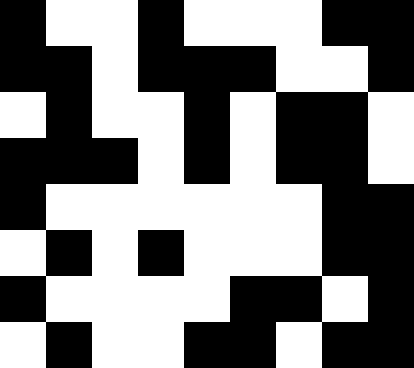[["black", "white", "white", "black", "white", "white", "white", "black", "black"], ["black", "black", "white", "black", "black", "black", "white", "white", "black"], ["white", "black", "white", "white", "black", "white", "black", "black", "white"], ["black", "black", "black", "white", "black", "white", "black", "black", "white"], ["black", "white", "white", "white", "white", "white", "white", "black", "black"], ["white", "black", "white", "black", "white", "white", "white", "black", "black"], ["black", "white", "white", "white", "white", "black", "black", "white", "black"], ["white", "black", "white", "white", "black", "black", "white", "black", "black"]]